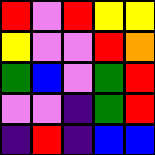[["red", "violet", "red", "yellow", "yellow"], ["yellow", "violet", "violet", "red", "orange"], ["green", "blue", "violet", "green", "red"], ["violet", "violet", "indigo", "green", "red"], ["indigo", "red", "indigo", "blue", "blue"]]